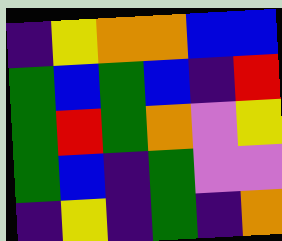[["indigo", "yellow", "orange", "orange", "blue", "blue"], ["green", "blue", "green", "blue", "indigo", "red"], ["green", "red", "green", "orange", "violet", "yellow"], ["green", "blue", "indigo", "green", "violet", "violet"], ["indigo", "yellow", "indigo", "green", "indigo", "orange"]]